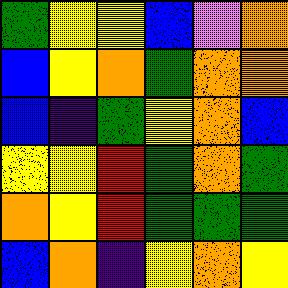[["green", "yellow", "yellow", "blue", "violet", "orange"], ["blue", "yellow", "orange", "green", "orange", "orange"], ["blue", "indigo", "green", "yellow", "orange", "blue"], ["yellow", "yellow", "red", "green", "orange", "green"], ["orange", "yellow", "red", "green", "green", "green"], ["blue", "orange", "indigo", "yellow", "orange", "yellow"]]